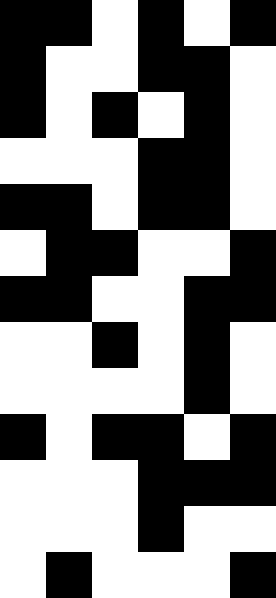[["black", "black", "white", "black", "white", "black"], ["black", "white", "white", "black", "black", "white"], ["black", "white", "black", "white", "black", "white"], ["white", "white", "white", "black", "black", "white"], ["black", "black", "white", "black", "black", "white"], ["white", "black", "black", "white", "white", "black"], ["black", "black", "white", "white", "black", "black"], ["white", "white", "black", "white", "black", "white"], ["white", "white", "white", "white", "black", "white"], ["black", "white", "black", "black", "white", "black"], ["white", "white", "white", "black", "black", "black"], ["white", "white", "white", "black", "white", "white"], ["white", "black", "white", "white", "white", "black"]]